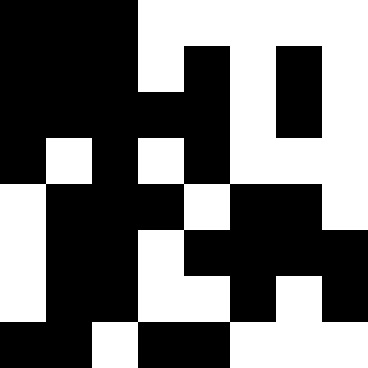[["black", "black", "black", "white", "white", "white", "white", "white"], ["black", "black", "black", "white", "black", "white", "black", "white"], ["black", "black", "black", "black", "black", "white", "black", "white"], ["black", "white", "black", "white", "black", "white", "white", "white"], ["white", "black", "black", "black", "white", "black", "black", "white"], ["white", "black", "black", "white", "black", "black", "black", "black"], ["white", "black", "black", "white", "white", "black", "white", "black"], ["black", "black", "white", "black", "black", "white", "white", "white"]]